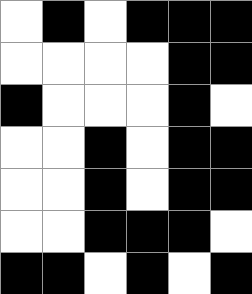[["white", "black", "white", "black", "black", "black"], ["white", "white", "white", "white", "black", "black"], ["black", "white", "white", "white", "black", "white"], ["white", "white", "black", "white", "black", "black"], ["white", "white", "black", "white", "black", "black"], ["white", "white", "black", "black", "black", "white"], ["black", "black", "white", "black", "white", "black"]]